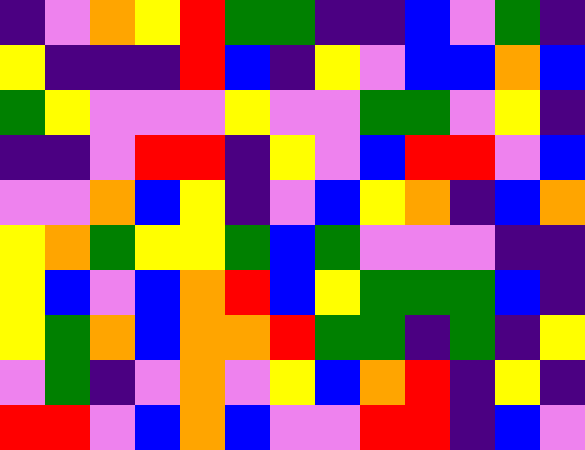[["indigo", "violet", "orange", "yellow", "red", "green", "green", "indigo", "indigo", "blue", "violet", "green", "indigo"], ["yellow", "indigo", "indigo", "indigo", "red", "blue", "indigo", "yellow", "violet", "blue", "blue", "orange", "blue"], ["green", "yellow", "violet", "violet", "violet", "yellow", "violet", "violet", "green", "green", "violet", "yellow", "indigo"], ["indigo", "indigo", "violet", "red", "red", "indigo", "yellow", "violet", "blue", "red", "red", "violet", "blue"], ["violet", "violet", "orange", "blue", "yellow", "indigo", "violet", "blue", "yellow", "orange", "indigo", "blue", "orange"], ["yellow", "orange", "green", "yellow", "yellow", "green", "blue", "green", "violet", "violet", "violet", "indigo", "indigo"], ["yellow", "blue", "violet", "blue", "orange", "red", "blue", "yellow", "green", "green", "green", "blue", "indigo"], ["yellow", "green", "orange", "blue", "orange", "orange", "red", "green", "green", "indigo", "green", "indigo", "yellow"], ["violet", "green", "indigo", "violet", "orange", "violet", "yellow", "blue", "orange", "red", "indigo", "yellow", "indigo"], ["red", "red", "violet", "blue", "orange", "blue", "violet", "violet", "red", "red", "indigo", "blue", "violet"]]